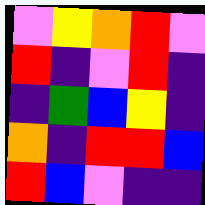[["violet", "yellow", "orange", "red", "violet"], ["red", "indigo", "violet", "red", "indigo"], ["indigo", "green", "blue", "yellow", "indigo"], ["orange", "indigo", "red", "red", "blue"], ["red", "blue", "violet", "indigo", "indigo"]]